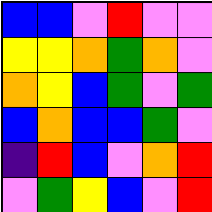[["blue", "blue", "violet", "red", "violet", "violet"], ["yellow", "yellow", "orange", "green", "orange", "violet"], ["orange", "yellow", "blue", "green", "violet", "green"], ["blue", "orange", "blue", "blue", "green", "violet"], ["indigo", "red", "blue", "violet", "orange", "red"], ["violet", "green", "yellow", "blue", "violet", "red"]]